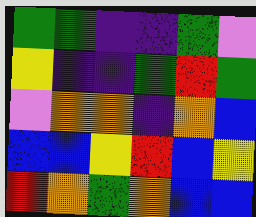[["green", "green", "indigo", "indigo", "green", "violet"], ["yellow", "indigo", "indigo", "green", "red", "green"], ["violet", "orange", "orange", "indigo", "orange", "blue"], ["blue", "blue", "yellow", "red", "blue", "yellow"], ["red", "orange", "green", "orange", "blue", "blue"]]